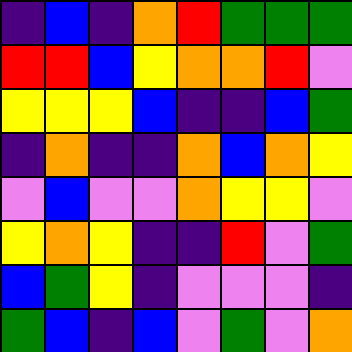[["indigo", "blue", "indigo", "orange", "red", "green", "green", "green"], ["red", "red", "blue", "yellow", "orange", "orange", "red", "violet"], ["yellow", "yellow", "yellow", "blue", "indigo", "indigo", "blue", "green"], ["indigo", "orange", "indigo", "indigo", "orange", "blue", "orange", "yellow"], ["violet", "blue", "violet", "violet", "orange", "yellow", "yellow", "violet"], ["yellow", "orange", "yellow", "indigo", "indigo", "red", "violet", "green"], ["blue", "green", "yellow", "indigo", "violet", "violet", "violet", "indigo"], ["green", "blue", "indigo", "blue", "violet", "green", "violet", "orange"]]